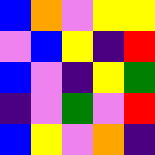[["blue", "orange", "violet", "yellow", "yellow"], ["violet", "blue", "yellow", "indigo", "red"], ["blue", "violet", "indigo", "yellow", "green"], ["indigo", "violet", "green", "violet", "red"], ["blue", "yellow", "violet", "orange", "indigo"]]